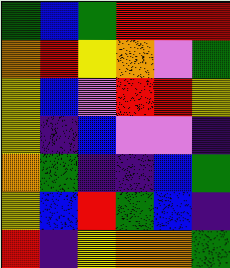[["green", "blue", "green", "red", "red", "red"], ["orange", "red", "yellow", "orange", "violet", "green"], ["yellow", "blue", "violet", "red", "red", "yellow"], ["yellow", "indigo", "blue", "violet", "violet", "indigo"], ["orange", "green", "indigo", "indigo", "blue", "green"], ["yellow", "blue", "red", "green", "blue", "indigo"], ["red", "indigo", "yellow", "orange", "orange", "green"]]